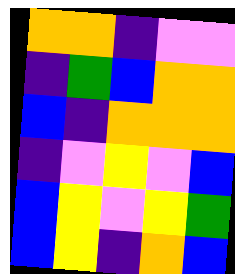[["orange", "orange", "indigo", "violet", "violet"], ["indigo", "green", "blue", "orange", "orange"], ["blue", "indigo", "orange", "orange", "orange"], ["indigo", "violet", "yellow", "violet", "blue"], ["blue", "yellow", "violet", "yellow", "green"], ["blue", "yellow", "indigo", "orange", "blue"]]